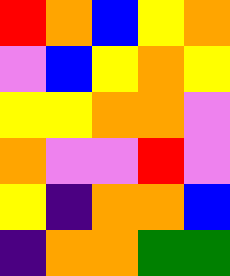[["red", "orange", "blue", "yellow", "orange"], ["violet", "blue", "yellow", "orange", "yellow"], ["yellow", "yellow", "orange", "orange", "violet"], ["orange", "violet", "violet", "red", "violet"], ["yellow", "indigo", "orange", "orange", "blue"], ["indigo", "orange", "orange", "green", "green"]]